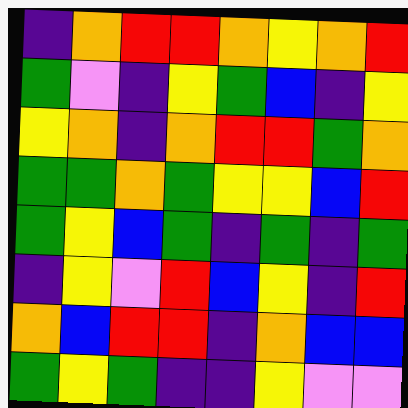[["indigo", "orange", "red", "red", "orange", "yellow", "orange", "red"], ["green", "violet", "indigo", "yellow", "green", "blue", "indigo", "yellow"], ["yellow", "orange", "indigo", "orange", "red", "red", "green", "orange"], ["green", "green", "orange", "green", "yellow", "yellow", "blue", "red"], ["green", "yellow", "blue", "green", "indigo", "green", "indigo", "green"], ["indigo", "yellow", "violet", "red", "blue", "yellow", "indigo", "red"], ["orange", "blue", "red", "red", "indigo", "orange", "blue", "blue"], ["green", "yellow", "green", "indigo", "indigo", "yellow", "violet", "violet"]]